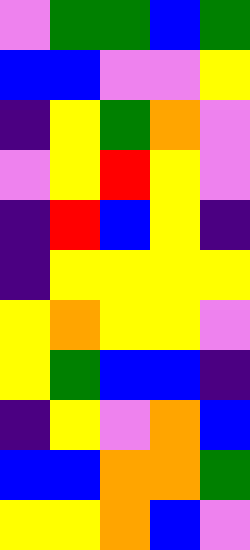[["violet", "green", "green", "blue", "green"], ["blue", "blue", "violet", "violet", "yellow"], ["indigo", "yellow", "green", "orange", "violet"], ["violet", "yellow", "red", "yellow", "violet"], ["indigo", "red", "blue", "yellow", "indigo"], ["indigo", "yellow", "yellow", "yellow", "yellow"], ["yellow", "orange", "yellow", "yellow", "violet"], ["yellow", "green", "blue", "blue", "indigo"], ["indigo", "yellow", "violet", "orange", "blue"], ["blue", "blue", "orange", "orange", "green"], ["yellow", "yellow", "orange", "blue", "violet"]]